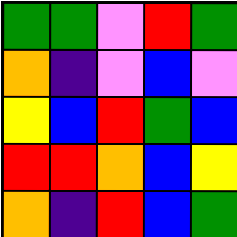[["green", "green", "violet", "red", "green"], ["orange", "indigo", "violet", "blue", "violet"], ["yellow", "blue", "red", "green", "blue"], ["red", "red", "orange", "blue", "yellow"], ["orange", "indigo", "red", "blue", "green"]]